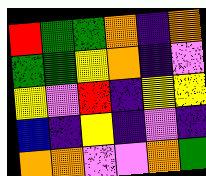[["red", "green", "green", "orange", "indigo", "orange"], ["green", "green", "yellow", "orange", "indigo", "violet"], ["yellow", "violet", "red", "indigo", "yellow", "yellow"], ["blue", "indigo", "yellow", "indigo", "violet", "indigo"], ["orange", "orange", "violet", "violet", "orange", "green"]]